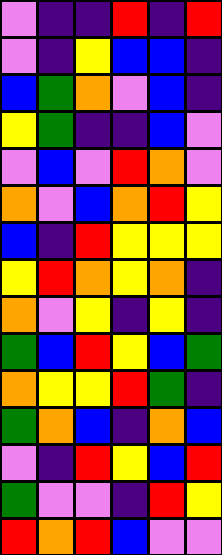[["violet", "indigo", "indigo", "red", "indigo", "red"], ["violet", "indigo", "yellow", "blue", "blue", "indigo"], ["blue", "green", "orange", "violet", "blue", "indigo"], ["yellow", "green", "indigo", "indigo", "blue", "violet"], ["violet", "blue", "violet", "red", "orange", "violet"], ["orange", "violet", "blue", "orange", "red", "yellow"], ["blue", "indigo", "red", "yellow", "yellow", "yellow"], ["yellow", "red", "orange", "yellow", "orange", "indigo"], ["orange", "violet", "yellow", "indigo", "yellow", "indigo"], ["green", "blue", "red", "yellow", "blue", "green"], ["orange", "yellow", "yellow", "red", "green", "indigo"], ["green", "orange", "blue", "indigo", "orange", "blue"], ["violet", "indigo", "red", "yellow", "blue", "red"], ["green", "violet", "violet", "indigo", "red", "yellow"], ["red", "orange", "red", "blue", "violet", "violet"]]